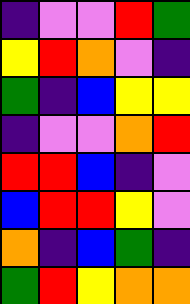[["indigo", "violet", "violet", "red", "green"], ["yellow", "red", "orange", "violet", "indigo"], ["green", "indigo", "blue", "yellow", "yellow"], ["indigo", "violet", "violet", "orange", "red"], ["red", "red", "blue", "indigo", "violet"], ["blue", "red", "red", "yellow", "violet"], ["orange", "indigo", "blue", "green", "indigo"], ["green", "red", "yellow", "orange", "orange"]]